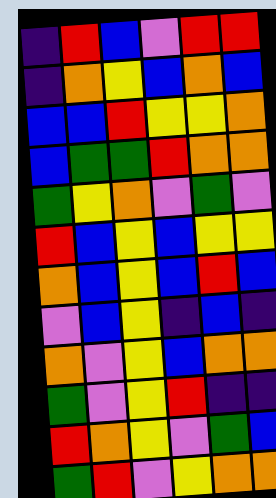[["indigo", "red", "blue", "violet", "red", "red"], ["indigo", "orange", "yellow", "blue", "orange", "blue"], ["blue", "blue", "red", "yellow", "yellow", "orange"], ["blue", "green", "green", "red", "orange", "orange"], ["green", "yellow", "orange", "violet", "green", "violet"], ["red", "blue", "yellow", "blue", "yellow", "yellow"], ["orange", "blue", "yellow", "blue", "red", "blue"], ["violet", "blue", "yellow", "indigo", "blue", "indigo"], ["orange", "violet", "yellow", "blue", "orange", "orange"], ["green", "violet", "yellow", "red", "indigo", "indigo"], ["red", "orange", "yellow", "violet", "green", "blue"], ["green", "red", "violet", "yellow", "orange", "orange"]]